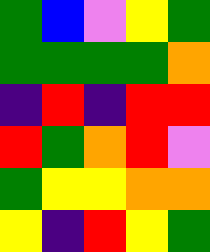[["green", "blue", "violet", "yellow", "green"], ["green", "green", "green", "green", "orange"], ["indigo", "red", "indigo", "red", "red"], ["red", "green", "orange", "red", "violet"], ["green", "yellow", "yellow", "orange", "orange"], ["yellow", "indigo", "red", "yellow", "green"]]